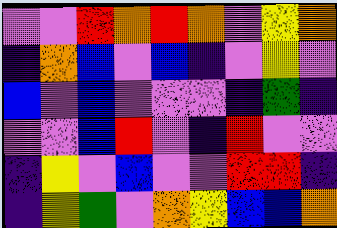[["violet", "violet", "red", "orange", "red", "orange", "violet", "yellow", "orange"], ["indigo", "orange", "blue", "violet", "blue", "indigo", "violet", "yellow", "violet"], ["blue", "violet", "blue", "violet", "violet", "violet", "indigo", "green", "indigo"], ["violet", "violet", "blue", "red", "violet", "indigo", "red", "violet", "violet"], ["indigo", "yellow", "violet", "blue", "violet", "violet", "red", "red", "indigo"], ["indigo", "yellow", "green", "violet", "orange", "yellow", "blue", "blue", "orange"]]